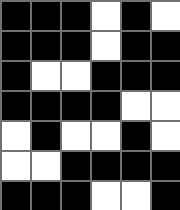[["black", "black", "black", "white", "black", "white"], ["black", "black", "black", "white", "black", "black"], ["black", "white", "white", "black", "black", "black"], ["black", "black", "black", "black", "white", "white"], ["white", "black", "white", "white", "black", "white"], ["white", "white", "black", "black", "black", "black"], ["black", "black", "black", "white", "white", "black"]]